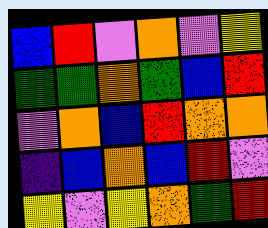[["blue", "red", "violet", "orange", "violet", "yellow"], ["green", "green", "orange", "green", "blue", "red"], ["violet", "orange", "blue", "red", "orange", "orange"], ["indigo", "blue", "orange", "blue", "red", "violet"], ["yellow", "violet", "yellow", "orange", "green", "red"]]